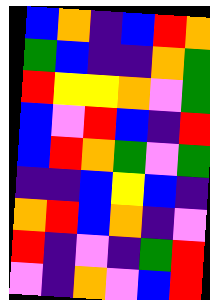[["blue", "orange", "indigo", "blue", "red", "orange"], ["green", "blue", "indigo", "indigo", "orange", "green"], ["red", "yellow", "yellow", "orange", "violet", "green"], ["blue", "violet", "red", "blue", "indigo", "red"], ["blue", "red", "orange", "green", "violet", "green"], ["indigo", "indigo", "blue", "yellow", "blue", "indigo"], ["orange", "red", "blue", "orange", "indigo", "violet"], ["red", "indigo", "violet", "indigo", "green", "red"], ["violet", "indigo", "orange", "violet", "blue", "red"]]